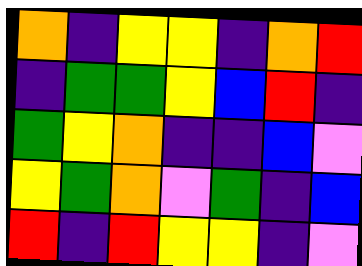[["orange", "indigo", "yellow", "yellow", "indigo", "orange", "red"], ["indigo", "green", "green", "yellow", "blue", "red", "indigo"], ["green", "yellow", "orange", "indigo", "indigo", "blue", "violet"], ["yellow", "green", "orange", "violet", "green", "indigo", "blue"], ["red", "indigo", "red", "yellow", "yellow", "indigo", "violet"]]